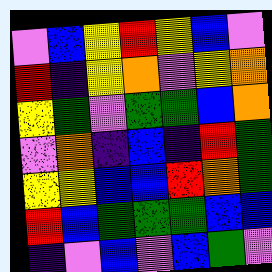[["violet", "blue", "yellow", "red", "yellow", "blue", "violet"], ["red", "indigo", "yellow", "orange", "violet", "yellow", "orange"], ["yellow", "green", "violet", "green", "green", "blue", "orange"], ["violet", "orange", "indigo", "blue", "indigo", "red", "green"], ["yellow", "yellow", "blue", "blue", "red", "orange", "green"], ["red", "blue", "green", "green", "green", "blue", "blue"], ["indigo", "violet", "blue", "violet", "blue", "green", "violet"]]